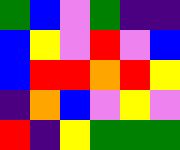[["green", "blue", "violet", "green", "indigo", "indigo"], ["blue", "yellow", "violet", "red", "violet", "blue"], ["blue", "red", "red", "orange", "red", "yellow"], ["indigo", "orange", "blue", "violet", "yellow", "violet"], ["red", "indigo", "yellow", "green", "green", "green"]]